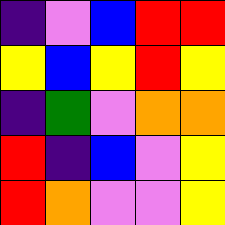[["indigo", "violet", "blue", "red", "red"], ["yellow", "blue", "yellow", "red", "yellow"], ["indigo", "green", "violet", "orange", "orange"], ["red", "indigo", "blue", "violet", "yellow"], ["red", "orange", "violet", "violet", "yellow"]]